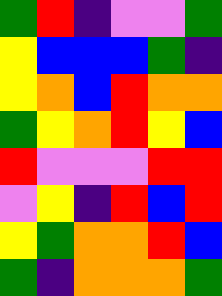[["green", "red", "indigo", "violet", "violet", "green"], ["yellow", "blue", "blue", "blue", "green", "indigo"], ["yellow", "orange", "blue", "red", "orange", "orange"], ["green", "yellow", "orange", "red", "yellow", "blue"], ["red", "violet", "violet", "violet", "red", "red"], ["violet", "yellow", "indigo", "red", "blue", "red"], ["yellow", "green", "orange", "orange", "red", "blue"], ["green", "indigo", "orange", "orange", "orange", "green"]]